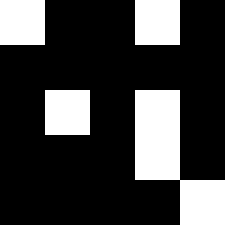[["white", "black", "black", "white", "black"], ["black", "black", "black", "black", "black"], ["black", "white", "black", "white", "black"], ["black", "black", "black", "white", "black"], ["black", "black", "black", "black", "white"]]